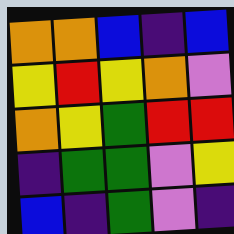[["orange", "orange", "blue", "indigo", "blue"], ["yellow", "red", "yellow", "orange", "violet"], ["orange", "yellow", "green", "red", "red"], ["indigo", "green", "green", "violet", "yellow"], ["blue", "indigo", "green", "violet", "indigo"]]